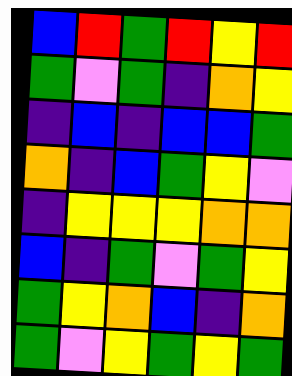[["blue", "red", "green", "red", "yellow", "red"], ["green", "violet", "green", "indigo", "orange", "yellow"], ["indigo", "blue", "indigo", "blue", "blue", "green"], ["orange", "indigo", "blue", "green", "yellow", "violet"], ["indigo", "yellow", "yellow", "yellow", "orange", "orange"], ["blue", "indigo", "green", "violet", "green", "yellow"], ["green", "yellow", "orange", "blue", "indigo", "orange"], ["green", "violet", "yellow", "green", "yellow", "green"]]